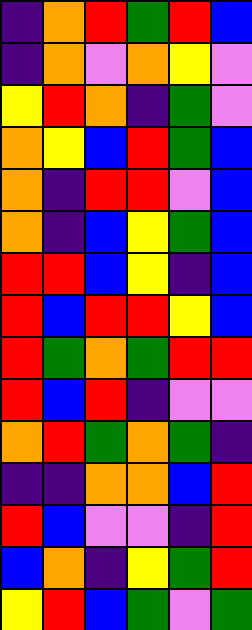[["indigo", "orange", "red", "green", "red", "blue"], ["indigo", "orange", "violet", "orange", "yellow", "violet"], ["yellow", "red", "orange", "indigo", "green", "violet"], ["orange", "yellow", "blue", "red", "green", "blue"], ["orange", "indigo", "red", "red", "violet", "blue"], ["orange", "indigo", "blue", "yellow", "green", "blue"], ["red", "red", "blue", "yellow", "indigo", "blue"], ["red", "blue", "red", "red", "yellow", "blue"], ["red", "green", "orange", "green", "red", "red"], ["red", "blue", "red", "indigo", "violet", "violet"], ["orange", "red", "green", "orange", "green", "indigo"], ["indigo", "indigo", "orange", "orange", "blue", "red"], ["red", "blue", "violet", "violet", "indigo", "red"], ["blue", "orange", "indigo", "yellow", "green", "red"], ["yellow", "red", "blue", "green", "violet", "green"]]